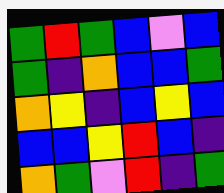[["green", "red", "green", "blue", "violet", "blue"], ["green", "indigo", "orange", "blue", "blue", "green"], ["orange", "yellow", "indigo", "blue", "yellow", "blue"], ["blue", "blue", "yellow", "red", "blue", "indigo"], ["orange", "green", "violet", "red", "indigo", "green"]]